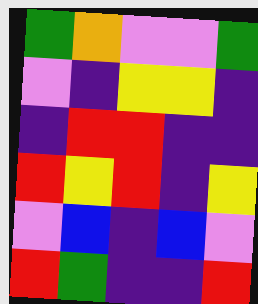[["green", "orange", "violet", "violet", "green"], ["violet", "indigo", "yellow", "yellow", "indigo"], ["indigo", "red", "red", "indigo", "indigo"], ["red", "yellow", "red", "indigo", "yellow"], ["violet", "blue", "indigo", "blue", "violet"], ["red", "green", "indigo", "indigo", "red"]]